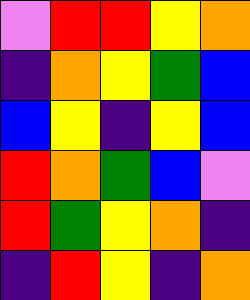[["violet", "red", "red", "yellow", "orange"], ["indigo", "orange", "yellow", "green", "blue"], ["blue", "yellow", "indigo", "yellow", "blue"], ["red", "orange", "green", "blue", "violet"], ["red", "green", "yellow", "orange", "indigo"], ["indigo", "red", "yellow", "indigo", "orange"]]